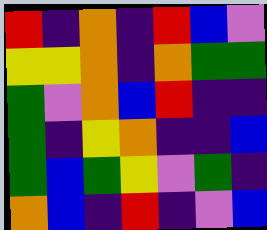[["red", "indigo", "orange", "indigo", "red", "blue", "violet"], ["yellow", "yellow", "orange", "indigo", "orange", "green", "green"], ["green", "violet", "orange", "blue", "red", "indigo", "indigo"], ["green", "indigo", "yellow", "orange", "indigo", "indigo", "blue"], ["green", "blue", "green", "yellow", "violet", "green", "indigo"], ["orange", "blue", "indigo", "red", "indigo", "violet", "blue"]]